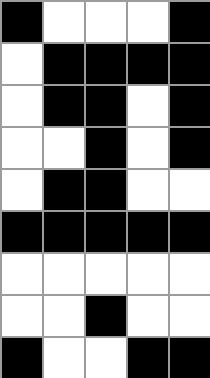[["black", "white", "white", "white", "black"], ["white", "black", "black", "black", "black"], ["white", "black", "black", "white", "black"], ["white", "white", "black", "white", "black"], ["white", "black", "black", "white", "white"], ["black", "black", "black", "black", "black"], ["white", "white", "white", "white", "white"], ["white", "white", "black", "white", "white"], ["black", "white", "white", "black", "black"]]